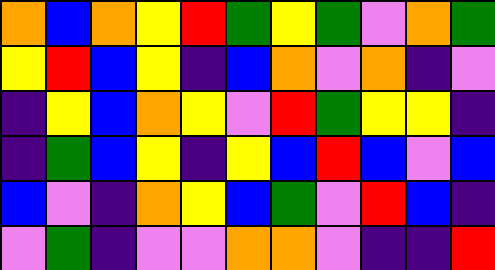[["orange", "blue", "orange", "yellow", "red", "green", "yellow", "green", "violet", "orange", "green"], ["yellow", "red", "blue", "yellow", "indigo", "blue", "orange", "violet", "orange", "indigo", "violet"], ["indigo", "yellow", "blue", "orange", "yellow", "violet", "red", "green", "yellow", "yellow", "indigo"], ["indigo", "green", "blue", "yellow", "indigo", "yellow", "blue", "red", "blue", "violet", "blue"], ["blue", "violet", "indigo", "orange", "yellow", "blue", "green", "violet", "red", "blue", "indigo"], ["violet", "green", "indigo", "violet", "violet", "orange", "orange", "violet", "indigo", "indigo", "red"]]